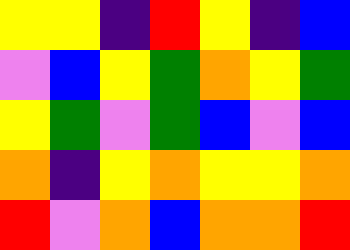[["yellow", "yellow", "indigo", "red", "yellow", "indigo", "blue"], ["violet", "blue", "yellow", "green", "orange", "yellow", "green"], ["yellow", "green", "violet", "green", "blue", "violet", "blue"], ["orange", "indigo", "yellow", "orange", "yellow", "yellow", "orange"], ["red", "violet", "orange", "blue", "orange", "orange", "red"]]